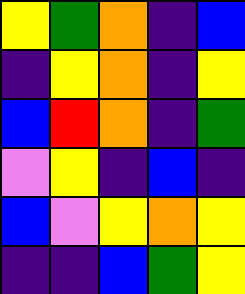[["yellow", "green", "orange", "indigo", "blue"], ["indigo", "yellow", "orange", "indigo", "yellow"], ["blue", "red", "orange", "indigo", "green"], ["violet", "yellow", "indigo", "blue", "indigo"], ["blue", "violet", "yellow", "orange", "yellow"], ["indigo", "indigo", "blue", "green", "yellow"]]